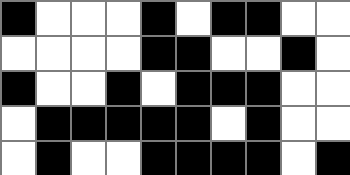[["black", "white", "white", "white", "black", "white", "black", "black", "white", "white"], ["white", "white", "white", "white", "black", "black", "white", "white", "black", "white"], ["black", "white", "white", "black", "white", "black", "black", "black", "white", "white"], ["white", "black", "black", "black", "black", "black", "white", "black", "white", "white"], ["white", "black", "white", "white", "black", "black", "black", "black", "white", "black"]]